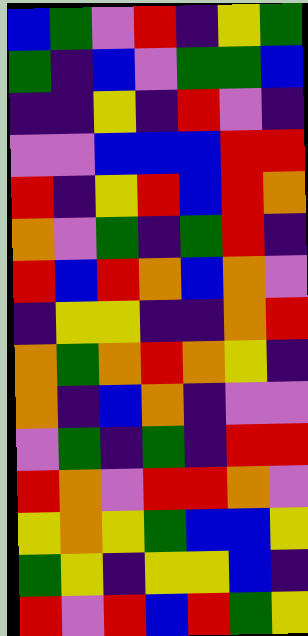[["blue", "green", "violet", "red", "indigo", "yellow", "green"], ["green", "indigo", "blue", "violet", "green", "green", "blue"], ["indigo", "indigo", "yellow", "indigo", "red", "violet", "indigo"], ["violet", "violet", "blue", "blue", "blue", "red", "red"], ["red", "indigo", "yellow", "red", "blue", "red", "orange"], ["orange", "violet", "green", "indigo", "green", "red", "indigo"], ["red", "blue", "red", "orange", "blue", "orange", "violet"], ["indigo", "yellow", "yellow", "indigo", "indigo", "orange", "red"], ["orange", "green", "orange", "red", "orange", "yellow", "indigo"], ["orange", "indigo", "blue", "orange", "indigo", "violet", "violet"], ["violet", "green", "indigo", "green", "indigo", "red", "red"], ["red", "orange", "violet", "red", "red", "orange", "violet"], ["yellow", "orange", "yellow", "green", "blue", "blue", "yellow"], ["green", "yellow", "indigo", "yellow", "yellow", "blue", "indigo"], ["red", "violet", "red", "blue", "red", "green", "yellow"]]